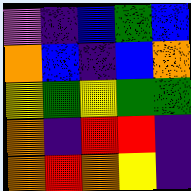[["violet", "indigo", "blue", "green", "blue"], ["orange", "blue", "indigo", "blue", "orange"], ["yellow", "green", "yellow", "green", "green"], ["orange", "indigo", "red", "red", "indigo"], ["orange", "red", "orange", "yellow", "indigo"]]